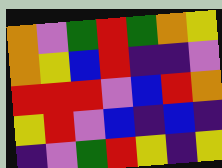[["orange", "violet", "green", "red", "green", "orange", "yellow"], ["orange", "yellow", "blue", "red", "indigo", "indigo", "violet"], ["red", "red", "red", "violet", "blue", "red", "orange"], ["yellow", "red", "violet", "blue", "indigo", "blue", "indigo"], ["indigo", "violet", "green", "red", "yellow", "indigo", "yellow"]]